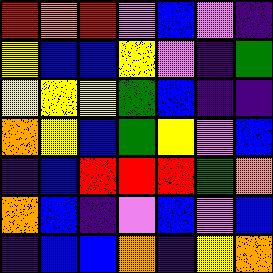[["red", "orange", "red", "violet", "blue", "violet", "indigo"], ["yellow", "blue", "blue", "yellow", "violet", "indigo", "green"], ["yellow", "yellow", "yellow", "green", "blue", "indigo", "indigo"], ["orange", "yellow", "blue", "green", "yellow", "violet", "blue"], ["indigo", "blue", "red", "red", "red", "green", "orange"], ["orange", "blue", "indigo", "violet", "blue", "violet", "blue"], ["indigo", "blue", "blue", "orange", "indigo", "yellow", "orange"]]